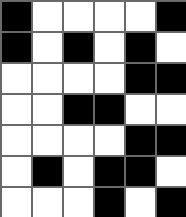[["black", "white", "white", "white", "white", "black"], ["black", "white", "black", "white", "black", "white"], ["white", "white", "white", "white", "black", "black"], ["white", "white", "black", "black", "white", "white"], ["white", "white", "white", "white", "black", "black"], ["white", "black", "white", "black", "black", "white"], ["white", "white", "white", "black", "white", "black"]]